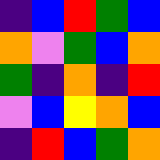[["indigo", "blue", "red", "green", "blue"], ["orange", "violet", "green", "blue", "orange"], ["green", "indigo", "orange", "indigo", "red"], ["violet", "blue", "yellow", "orange", "blue"], ["indigo", "red", "blue", "green", "orange"]]